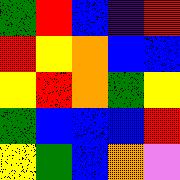[["green", "red", "blue", "indigo", "red"], ["red", "yellow", "orange", "blue", "blue"], ["yellow", "red", "orange", "green", "yellow"], ["green", "blue", "blue", "blue", "red"], ["yellow", "green", "blue", "orange", "violet"]]